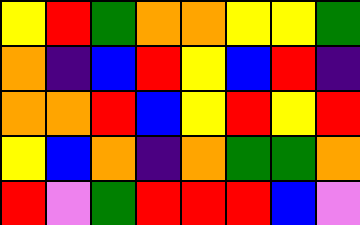[["yellow", "red", "green", "orange", "orange", "yellow", "yellow", "green"], ["orange", "indigo", "blue", "red", "yellow", "blue", "red", "indigo"], ["orange", "orange", "red", "blue", "yellow", "red", "yellow", "red"], ["yellow", "blue", "orange", "indigo", "orange", "green", "green", "orange"], ["red", "violet", "green", "red", "red", "red", "blue", "violet"]]